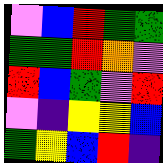[["violet", "blue", "red", "green", "green"], ["green", "green", "red", "orange", "violet"], ["red", "blue", "green", "violet", "red"], ["violet", "indigo", "yellow", "yellow", "blue"], ["green", "yellow", "blue", "red", "indigo"]]